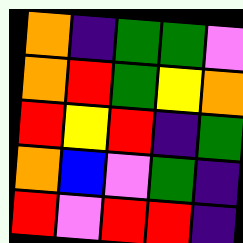[["orange", "indigo", "green", "green", "violet"], ["orange", "red", "green", "yellow", "orange"], ["red", "yellow", "red", "indigo", "green"], ["orange", "blue", "violet", "green", "indigo"], ["red", "violet", "red", "red", "indigo"]]